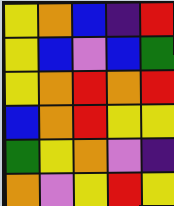[["yellow", "orange", "blue", "indigo", "red"], ["yellow", "blue", "violet", "blue", "green"], ["yellow", "orange", "red", "orange", "red"], ["blue", "orange", "red", "yellow", "yellow"], ["green", "yellow", "orange", "violet", "indigo"], ["orange", "violet", "yellow", "red", "yellow"]]